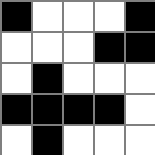[["black", "white", "white", "white", "black"], ["white", "white", "white", "black", "black"], ["white", "black", "white", "white", "white"], ["black", "black", "black", "black", "white"], ["white", "black", "white", "white", "white"]]